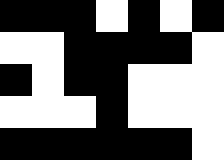[["black", "black", "black", "white", "black", "white", "black"], ["white", "white", "black", "black", "black", "black", "white"], ["black", "white", "black", "black", "white", "white", "white"], ["white", "white", "white", "black", "white", "white", "white"], ["black", "black", "black", "black", "black", "black", "white"]]